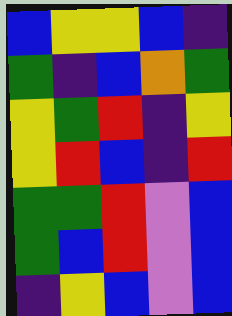[["blue", "yellow", "yellow", "blue", "indigo"], ["green", "indigo", "blue", "orange", "green"], ["yellow", "green", "red", "indigo", "yellow"], ["yellow", "red", "blue", "indigo", "red"], ["green", "green", "red", "violet", "blue"], ["green", "blue", "red", "violet", "blue"], ["indigo", "yellow", "blue", "violet", "blue"]]